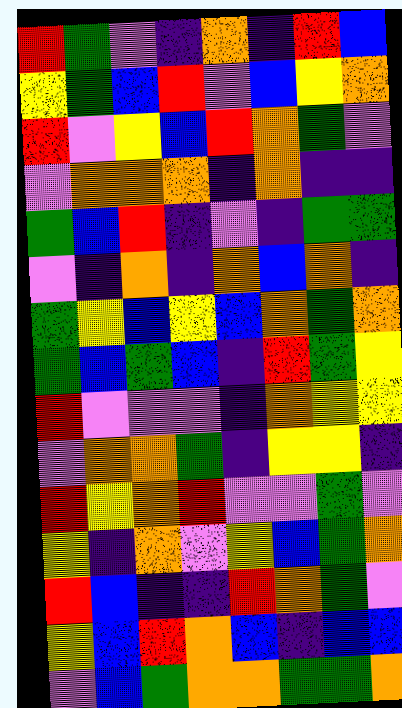[["red", "green", "violet", "indigo", "orange", "indigo", "red", "blue"], ["yellow", "green", "blue", "red", "violet", "blue", "yellow", "orange"], ["red", "violet", "yellow", "blue", "red", "orange", "green", "violet"], ["violet", "orange", "orange", "orange", "indigo", "orange", "indigo", "indigo"], ["green", "blue", "red", "indigo", "violet", "indigo", "green", "green"], ["violet", "indigo", "orange", "indigo", "orange", "blue", "orange", "indigo"], ["green", "yellow", "blue", "yellow", "blue", "orange", "green", "orange"], ["green", "blue", "green", "blue", "indigo", "red", "green", "yellow"], ["red", "violet", "violet", "violet", "indigo", "orange", "yellow", "yellow"], ["violet", "orange", "orange", "green", "indigo", "yellow", "yellow", "indigo"], ["red", "yellow", "orange", "red", "violet", "violet", "green", "violet"], ["yellow", "indigo", "orange", "violet", "yellow", "blue", "green", "orange"], ["red", "blue", "indigo", "indigo", "red", "orange", "green", "violet"], ["yellow", "blue", "red", "orange", "blue", "indigo", "blue", "blue"], ["violet", "blue", "green", "orange", "orange", "green", "green", "orange"]]